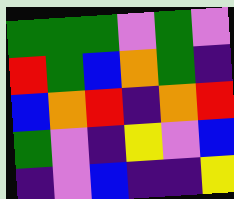[["green", "green", "green", "violet", "green", "violet"], ["red", "green", "blue", "orange", "green", "indigo"], ["blue", "orange", "red", "indigo", "orange", "red"], ["green", "violet", "indigo", "yellow", "violet", "blue"], ["indigo", "violet", "blue", "indigo", "indigo", "yellow"]]